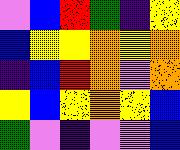[["violet", "blue", "red", "green", "indigo", "yellow"], ["blue", "yellow", "yellow", "orange", "yellow", "orange"], ["indigo", "blue", "red", "orange", "violet", "orange"], ["yellow", "blue", "yellow", "orange", "yellow", "blue"], ["green", "violet", "indigo", "violet", "violet", "blue"]]